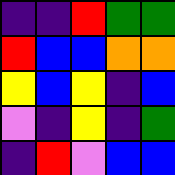[["indigo", "indigo", "red", "green", "green"], ["red", "blue", "blue", "orange", "orange"], ["yellow", "blue", "yellow", "indigo", "blue"], ["violet", "indigo", "yellow", "indigo", "green"], ["indigo", "red", "violet", "blue", "blue"]]